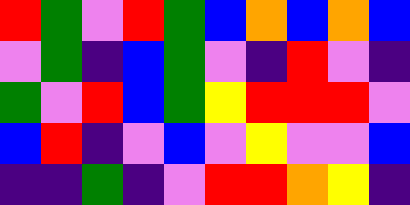[["red", "green", "violet", "red", "green", "blue", "orange", "blue", "orange", "blue"], ["violet", "green", "indigo", "blue", "green", "violet", "indigo", "red", "violet", "indigo"], ["green", "violet", "red", "blue", "green", "yellow", "red", "red", "red", "violet"], ["blue", "red", "indigo", "violet", "blue", "violet", "yellow", "violet", "violet", "blue"], ["indigo", "indigo", "green", "indigo", "violet", "red", "red", "orange", "yellow", "indigo"]]